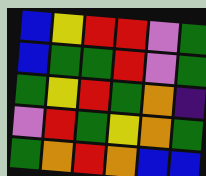[["blue", "yellow", "red", "red", "violet", "green"], ["blue", "green", "green", "red", "violet", "green"], ["green", "yellow", "red", "green", "orange", "indigo"], ["violet", "red", "green", "yellow", "orange", "green"], ["green", "orange", "red", "orange", "blue", "blue"]]